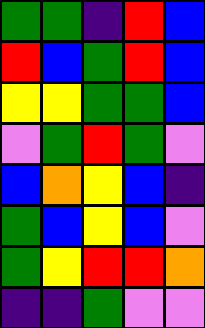[["green", "green", "indigo", "red", "blue"], ["red", "blue", "green", "red", "blue"], ["yellow", "yellow", "green", "green", "blue"], ["violet", "green", "red", "green", "violet"], ["blue", "orange", "yellow", "blue", "indigo"], ["green", "blue", "yellow", "blue", "violet"], ["green", "yellow", "red", "red", "orange"], ["indigo", "indigo", "green", "violet", "violet"]]